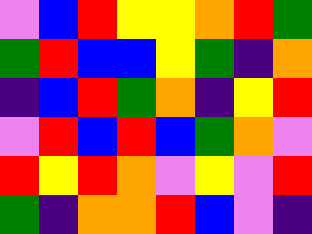[["violet", "blue", "red", "yellow", "yellow", "orange", "red", "green"], ["green", "red", "blue", "blue", "yellow", "green", "indigo", "orange"], ["indigo", "blue", "red", "green", "orange", "indigo", "yellow", "red"], ["violet", "red", "blue", "red", "blue", "green", "orange", "violet"], ["red", "yellow", "red", "orange", "violet", "yellow", "violet", "red"], ["green", "indigo", "orange", "orange", "red", "blue", "violet", "indigo"]]